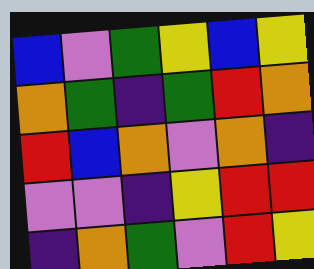[["blue", "violet", "green", "yellow", "blue", "yellow"], ["orange", "green", "indigo", "green", "red", "orange"], ["red", "blue", "orange", "violet", "orange", "indigo"], ["violet", "violet", "indigo", "yellow", "red", "red"], ["indigo", "orange", "green", "violet", "red", "yellow"]]